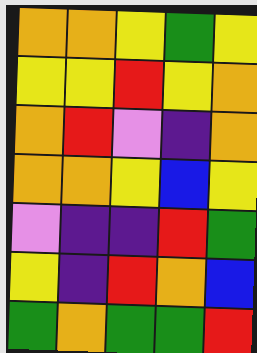[["orange", "orange", "yellow", "green", "yellow"], ["yellow", "yellow", "red", "yellow", "orange"], ["orange", "red", "violet", "indigo", "orange"], ["orange", "orange", "yellow", "blue", "yellow"], ["violet", "indigo", "indigo", "red", "green"], ["yellow", "indigo", "red", "orange", "blue"], ["green", "orange", "green", "green", "red"]]